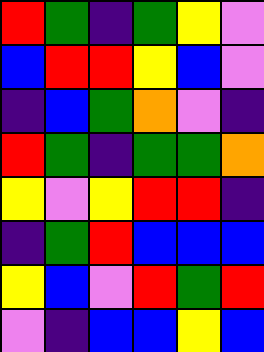[["red", "green", "indigo", "green", "yellow", "violet"], ["blue", "red", "red", "yellow", "blue", "violet"], ["indigo", "blue", "green", "orange", "violet", "indigo"], ["red", "green", "indigo", "green", "green", "orange"], ["yellow", "violet", "yellow", "red", "red", "indigo"], ["indigo", "green", "red", "blue", "blue", "blue"], ["yellow", "blue", "violet", "red", "green", "red"], ["violet", "indigo", "blue", "blue", "yellow", "blue"]]